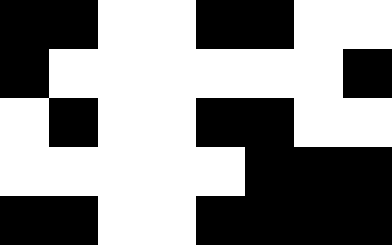[["black", "black", "white", "white", "black", "black", "white", "white"], ["black", "white", "white", "white", "white", "white", "white", "black"], ["white", "black", "white", "white", "black", "black", "white", "white"], ["white", "white", "white", "white", "white", "black", "black", "black"], ["black", "black", "white", "white", "black", "black", "black", "black"]]